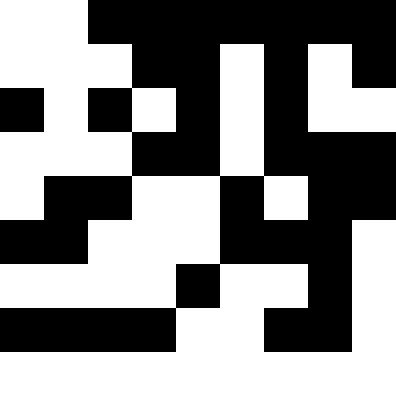[["white", "white", "black", "black", "black", "black", "black", "black", "black"], ["white", "white", "white", "black", "black", "white", "black", "white", "black"], ["black", "white", "black", "white", "black", "white", "black", "white", "white"], ["white", "white", "white", "black", "black", "white", "black", "black", "black"], ["white", "black", "black", "white", "white", "black", "white", "black", "black"], ["black", "black", "white", "white", "white", "black", "black", "black", "white"], ["white", "white", "white", "white", "black", "white", "white", "black", "white"], ["black", "black", "black", "black", "white", "white", "black", "black", "white"], ["white", "white", "white", "white", "white", "white", "white", "white", "white"]]